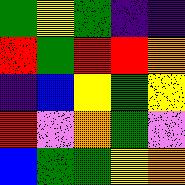[["green", "yellow", "green", "indigo", "indigo"], ["red", "green", "red", "red", "orange"], ["indigo", "blue", "yellow", "green", "yellow"], ["red", "violet", "orange", "green", "violet"], ["blue", "green", "green", "yellow", "orange"]]